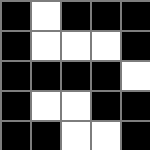[["black", "white", "black", "black", "black"], ["black", "white", "white", "white", "black"], ["black", "black", "black", "black", "white"], ["black", "white", "white", "black", "black"], ["black", "black", "white", "white", "black"]]